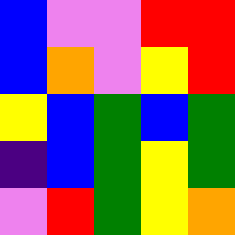[["blue", "violet", "violet", "red", "red"], ["blue", "orange", "violet", "yellow", "red"], ["yellow", "blue", "green", "blue", "green"], ["indigo", "blue", "green", "yellow", "green"], ["violet", "red", "green", "yellow", "orange"]]